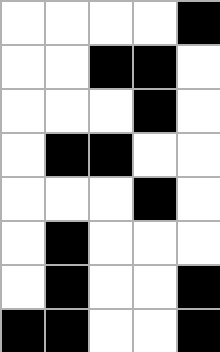[["white", "white", "white", "white", "black"], ["white", "white", "black", "black", "white"], ["white", "white", "white", "black", "white"], ["white", "black", "black", "white", "white"], ["white", "white", "white", "black", "white"], ["white", "black", "white", "white", "white"], ["white", "black", "white", "white", "black"], ["black", "black", "white", "white", "black"]]